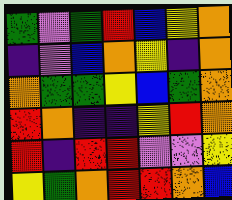[["green", "violet", "green", "red", "blue", "yellow", "orange"], ["indigo", "violet", "blue", "orange", "yellow", "indigo", "orange"], ["orange", "green", "green", "yellow", "blue", "green", "orange"], ["red", "orange", "indigo", "indigo", "yellow", "red", "orange"], ["red", "indigo", "red", "red", "violet", "violet", "yellow"], ["yellow", "green", "orange", "red", "red", "orange", "blue"]]